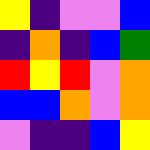[["yellow", "indigo", "violet", "violet", "blue"], ["indigo", "orange", "indigo", "blue", "green"], ["red", "yellow", "red", "violet", "orange"], ["blue", "blue", "orange", "violet", "orange"], ["violet", "indigo", "indigo", "blue", "yellow"]]